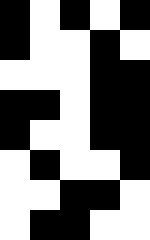[["black", "white", "black", "white", "black"], ["black", "white", "white", "black", "white"], ["white", "white", "white", "black", "black"], ["black", "black", "white", "black", "black"], ["black", "white", "white", "black", "black"], ["white", "black", "white", "white", "black"], ["white", "white", "black", "black", "white"], ["white", "black", "black", "white", "white"]]